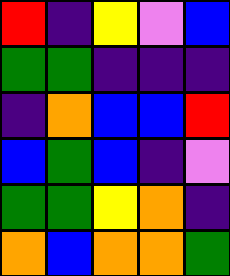[["red", "indigo", "yellow", "violet", "blue"], ["green", "green", "indigo", "indigo", "indigo"], ["indigo", "orange", "blue", "blue", "red"], ["blue", "green", "blue", "indigo", "violet"], ["green", "green", "yellow", "orange", "indigo"], ["orange", "blue", "orange", "orange", "green"]]